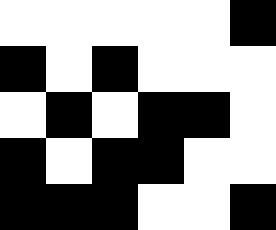[["white", "white", "white", "white", "white", "black"], ["black", "white", "black", "white", "white", "white"], ["white", "black", "white", "black", "black", "white"], ["black", "white", "black", "black", "white", "white"], ["black", "black", "black", "white", "white", "black"]]